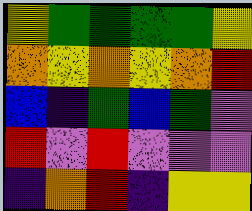[["yellow", "green", "green", "green", "green", "yellow"], ["orange", "yellow", "orange", "yellow", "orange", "red"], ["blue", "indigo", "green", "blue", "green", "violet"], ["red", "violet", "red", "violet", "violet", "violet"], ["indigo", "orange", "red", "indigo", "yellow", "yellow"]]